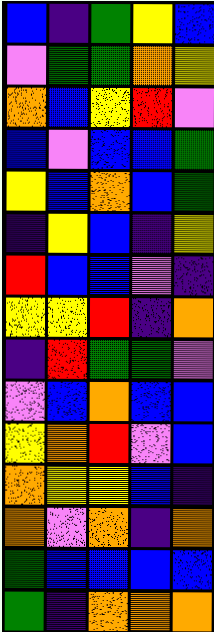[["blue", "indigo", "green", "yellow", "blue"], ["violet", "green", "green", "orange", "yellow"], ["orange", "blue", "yellow", "red", "violet"], ["blue", "violet", "blue", "blue", "green"], ["yellow", "blue", "orange", "blue", "green"], ["indigo", "yellow", "blue", "indigo", "yellow"], ["red", "blue", "blue", "violet", "indigo"], ["yellow", "yellow", "red", "indigo", "orange"], ["indigo", "red", "green", "green", "violet"], ["violet", "blue", "orange", "blue", "blue"], ["yellow", "orange", "red", "violet", "blue"], ["orange", "yellow", "yellow", "blue", "indigo"], ["orange", "violet", "orange", "indigo", "orange"], ["green", "blue", "blue", "blue", "blue"], ["green", "indigo", "orange", "orange", "orange"]]